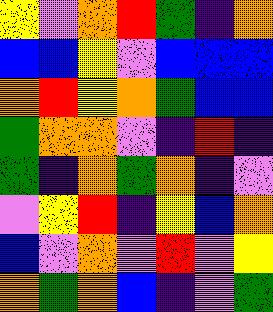[["yellow", "violet", "orange", "red", "green", "indigo", "orange"], ["blue", "blue", "yellow", "violet", "blue", "blue", "blue"], ["orange", "red", "yellow", "orange", "green", "blue", "blue"], ["green", "orange", "orange", "violet", "indigo", "red", "indigo"], ["green", "indigo", "orange", "green", "orange", "indigo", "violet"], ["violet", "yellow", "red", "indigo", "yellow", "blue", "orange"], ["blue", "violet", "orange", "violet", "red", "violet", "yellow"], ["orange", "green", "orange", "blue", "indigo", "violet", "green"]]